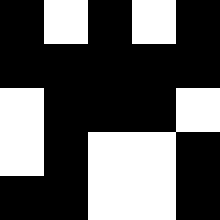[["black", "white", "black", "white", "black"], ["black", "black", "black", "black", "black"], ["white", "black", "black", "black", "white"], ["white", "black", "white", "white", "black"], ["black", "black", "white", "white", "black"]]